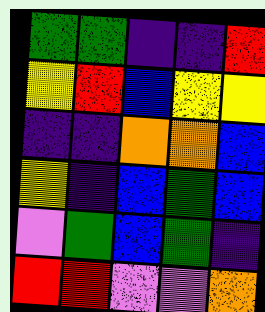[["green", "green", "indigo", "indigo", "red"], ["yellow", "red", "blue", "yellow", "yellow"], ["indigo", "indigo", "orange", "orange", "blue"], ["yellow", "indigo", "blue", "green", "blue"], ["violet", "green", "blue", "green", "indigo"], ["red", "red", "violet", "violet", "orange"]]